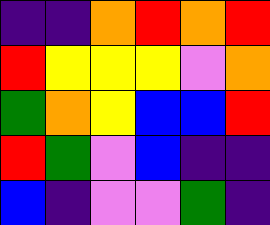[["indigo", "indigo", "orange", "red", "orange", "red"], ["red", "yellow", "yellow", "yellow", "violet", "orange"], ["green", "orange", "yellow", "blue", "blue", "red"], ["red", "green", "violet", "blue", "indigo", "indigo"], ["blue", "indigo", "violet", "violet", "green", "indigo"]]